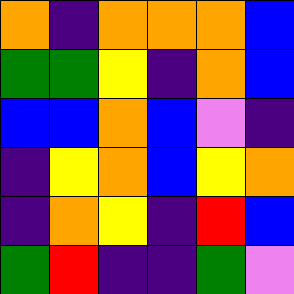[["orange", "indigo", "orange", "orange", "orange", "blue"], ["green", "green", "yellow", "indigo", "orange", "blue"], ["blue", "blue", "orange", "blue", "violet", "indigo"], ["indigo", "yellow", "orange", "blue", "yellow", "orange"], ["indigo", "orange", "yellow", "indigo", "red", "blue"], ["green", "red", "indigo", "indigo", "green", "violet"]]